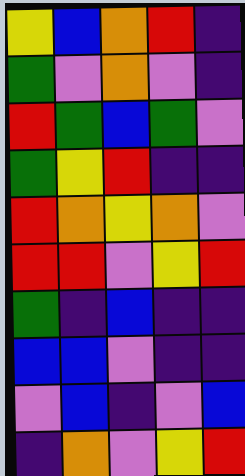[["yellow", "blue", "orange", "red", "indigo"], ["green", "violet", "orange", "violet", "indigo"], ["red", "green", "blue", "green", "violet"], ["green", "yellow", "red", "indigo", "indigo"], ["red", "orange", "yellow", "orange", "violet"], ["red", "red", "violet", "yellow", "red"], ["green", "indigo", "blue", "indigo", "indigo"], ["blue", "blue", "violet", "indigo", "indigo"], ["violet", "blue", "indigo", "violet", "blue"], ["indigo", "orange", "violet", "yellow", "red"]]